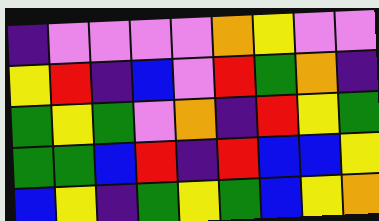[["indigo", "violet", "violet", "violet", "violet", "orange", "yellow", "violet", "violet"], ["yellow", "red", "indigo", "blue", "violet", "red", "green", "orange", "indigo"], ["green", "yellow", "green", "violet", "orange", "indigo", "red", "yellow", "green"], ["green", "green", "blue", "red", "indigo", "red", "blue", "blue", "yellow"], ["blue", "yellow", "indigo", "green", "yellow", "green", "blue", "yellow", "orange"]]